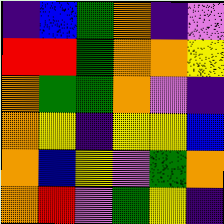[["indigo", "blue", "green", "orange", "indigo", "violet"], ["red", "red", "green", "orange", "orange", "yellow"], ["orange", "green", "green", "orange", "violet", "indigo"], ["orange", "yellow", "indigo", "yellow", "yellow", "blue"], ["orange", "blue", "yellow", "violet", "green", "orange"], ["orange", "red", "violet", "green", "yellow", "indigo"]]